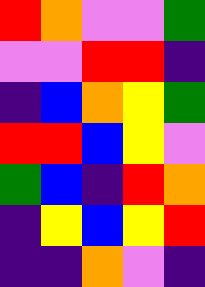[["red", "orange", "violet", "violet", "green"], ["violet", "violet", "red", "red", "indigo"], ["indigo", "blue", "orange", "yellow", "green"], ["red", "red", "blue", "yellow", "violet"], ["green", "blue", "indigo", "red", "orange"], ["indigo", "yellow", "blue", "yellow", "red"], ["indigo", "indigo", "orange", "violet", "indigo"]]